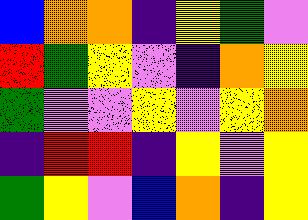[["blue", "orange", "orange", "indigo", "yellow", "green", "violet"], ["red", "green", "yellow", "violet", "indigo", "orange", "yellow"], ["green", "violet", "violet", "yellow", "violet", "yellow", "orange"], ["indigo", "red", "red", "indigo", "yellow", "violet", "yellow"], ["green", "yellow", "violet", "blue", "orange", "indigo", "yellow"]]